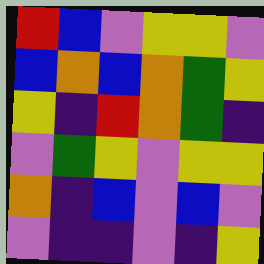[["red", "blue", "violet", "yellow", "yellow", "violet"], ["blue", "orange", "blue", "orange", "green", "yellow"], ["yellow", "indigo", "red", "orange", "green", "indigo"], ["violet", "green", "yellow", "violet", "yellow", "yellow"], ["orange", "indigo", "blue", "violet", "blue", "violet"], ["violet", "indigo", "indigo", "violet", "indigo", "yellow"]]